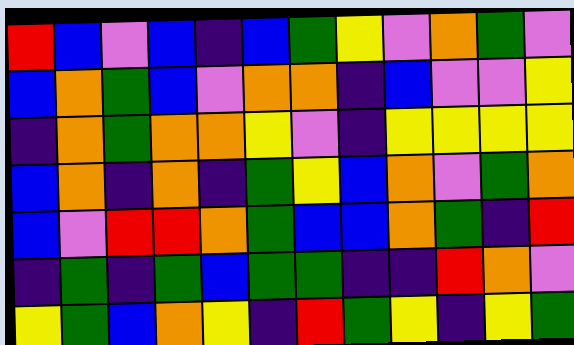[["red", "blue", "violet", "blue", "indigo", "blue", "green", "yellow", "violet", "orange", "green", "violet"], ["blue", "orange", "green", "blue", "violet", "orange", "orange", "indigo", "blue", "violet", "violet", "yellow"], ["indigo", "orange", "green", "orange", "orange", "yellow", "violet", "indigo", "yellow", "yellow", "yellow", "yellow"], ["blue", "orange", "indigo", "orange", "indigo", "green", "yellow", "blue", "orange", "violet", "green", "orange"], ["blue", "violet", "red", "red", "orange", "green", "blue", "blue", "orange", "green", "indigo", "red"], ["indigo", "green", "indigo", "green", "blue", "green", "green", "indigo", "indigo", "red", "orange", "violet"], ["yellow", "green", "blue", "orange", "yellow", "indigo", "red", "green", "yellow", "indigo", "yellow", "green"]]